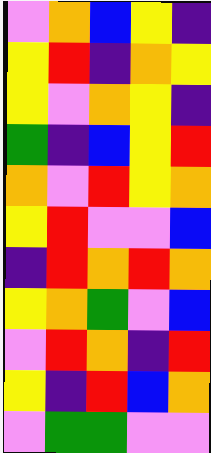[["violet", "orange", "blue", "yellow", "indigo"], ["yellow", "red", "indigo", "orange", "yellow"], ["yellow", "violet", "orange", "yellow", "indigo"], ["green", "indigo", "blue", "yellow", "red"], ["orange", "violet", "red", "yellow", "orange"], ["yellow", "red", "violet", "violet", "blue"], ["indigo", "red", "orange", "red", "orange"], ["yellow", "orange", "green", "violet", "blue"], ["violet", "red", "orange", "indigo", "red"], ["yellow", "indigo", "red", "blue", "orange"], ["violet", "green", "green", "violet", "violet"]]